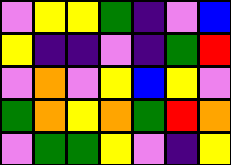[["violet", "yellow", "yellow", "green", "indigo", "violet", "blue"], ["yellow", "indigo", "indigo", "violet", "indigo", "green", "red"], ["violet", "orange", "violet", "yellow", "blue", "yellow", "violet"], ["green", "orange", "yellow", "orange", "green", "red", "orange"], ["violet", "green", "green", "yellow", "violet", "indigo", "yellow"]]